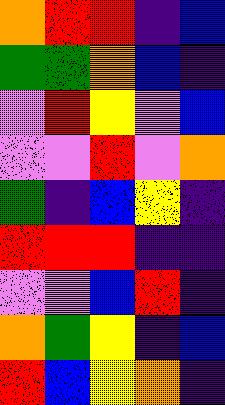[["orange", "red", "red", "indigo", "blue"], ["green", "green", "orange", "blue", "indigo"], ["violet", "red", "yellow", "violet", "blue"], ["violet", "violet", "red", "violet", "orange"], ["green", "indigo", "blue", "yellow", "indigo"], ["red", "red", "red", "indigo", "indigo"], ["violet", "violet", "blue", "red", "indigo"], ["orange", "green", "yellow", "indigo", "blue"], ["red", "blue", "yellow", "orange", "indigo"]]